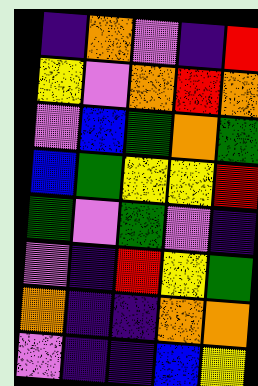[["indigo", "orange", "violet", "indigo", "red"], ["yellow", "violet", "orange", "red", "orange"], ["violet", "blue", "green", "orange", "green"], ["blue", "green", "yellow", "yellow", "red"], ["green", "violet", "green", "violet", "indigo"], ["violet", "indigo", "red", "yellow", "green"], ["orange", "indigo", "indigo", "orange", "orange"], ["violet", "indigo", "indigo", "blue", "yellow"]]